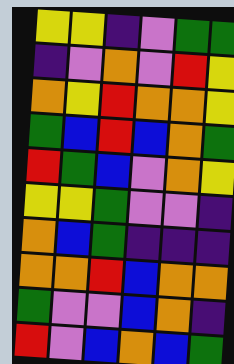[["yellow", "yellow", "indigo", "violet", "green", "green"], ["indigo", "violet", "orange", "violet", "red", "yellow"], ["orange", "yellow", "red", "orange", "orange", "yellow"], ["green", "blue", "red", "blue", "orange", "green"], ["red", "green", "blue", "violet", "orange", "yellow"], ["yellow", "yellow", "green", "violet", "violet", "indigo"], ["orange", "blue", "green", "indigo", "indigo", "indigo"], ["orange", "orange", "red", "blue", "orange", "orange"], ["green", "violet", "violet", "blue", "orange", "indigo"], ["red", "violet", "blue", "orange", "blue", "green"]]